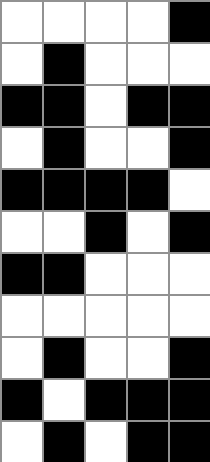[["white", "white", "white", "white", "black"], ["white", "black", "white", "white", "white"], ["black", "black", "white", "black", "black"], ["white", "black", "white", "white", "black"], ["black", "black", "black", "black", "white"], ["white", "white", "black", "white", "black"], ["black", "black", "white", "white", "white"], ["white", "white", "white", "white", "white"], ["white", "black", "white", "white", "black"], ["black", "white", "black", "black", "black"], ["white", "black", "white", "black", "black"]]